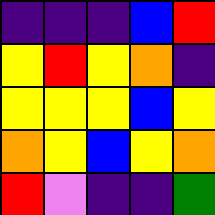[["indigo", "indigo", "indigo", "blue", "red"], ["yellow", "red", "yellow", "orange", "indigo"], ["yellow", "yellow", "yellow", "blue", "yellow"], ["orange", "yellow", "blue", "yellow", "orange"], ["red", "violet", "indigo", "indigo", "green"]]